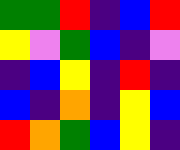[["green", "green", "red", "indigo", "blue", "red"], ["yellow", "violet", "green", "blue", "indigo", "violet"], ["indigo", "blue", "yellow", "indigo", "red", "indigo"], ["blue", "indigo", "orange", "indigo", "yellow", "blue"], ["red", "orange", "green", "blue", "yellow", "indigo"]]